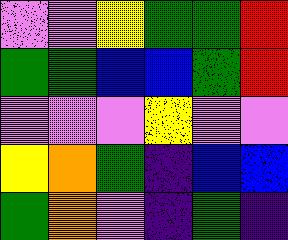[["violet", "violet", "yellow", "green", "green", "red"], ["green", "green", "blue", "blue", "green", "red"], ["violet", "violet", "violet", "yellow", "violet", "violet"], ["yellow", "orange", "green", "indigo", "blue", "blue"], ["green", "orange", "violet", "indigo", "green", "indigo"]]